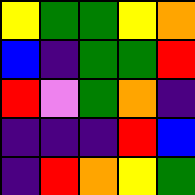[["yellow", "green", "green", "yellow", "orange"], ["blue", "indigo", "green", "green", "red"], ["red", "violet", "green", "orange", "indigo"], ["indigo", "indigo", "indigo", "red", "blue"], ["indigo", "red", "orange", "yellow", "green"]]